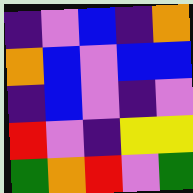[["indigo", "violet", "blue", "indigo", "orange"], ["orange", "blue", "violet", "blue", "blue"], ["indigo", "blue", "violet", "indigo", "violet"], ["red", "violet", "indigo", "yellow", "yellow"], ["green", "orange", "red", "violet", "green"]]